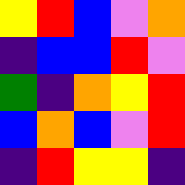[["yellow", "red", "blue", "violet", "orange"], ["indigo", "blue", "blue", "red", "violet"], ["green", "indigo", "orange", "yellow", "red"], ["blue", "orange", "blue", "violet", "red"], ["indigo", "red", "yellow", "yellow", "indigo"]]